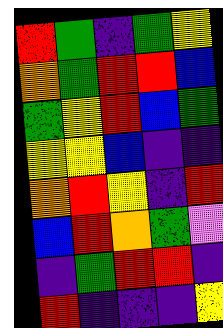[["red", "green", "indigo", "green", "yellow"], ["orange", "green", "red", "red", "blue"], ["green", "yellow", "red", "blue", "green"], ["yellow", "yellow", "blue", "indigo", "indigo"], ["orange", "red", "yellow", "indigo", "red"], ["blue", "red", "orange", "green", "violet"], ["indigo", "green", "red", "red", "indigo"], ["red", "indigo", "indigo", "indigo", "yellow"]]